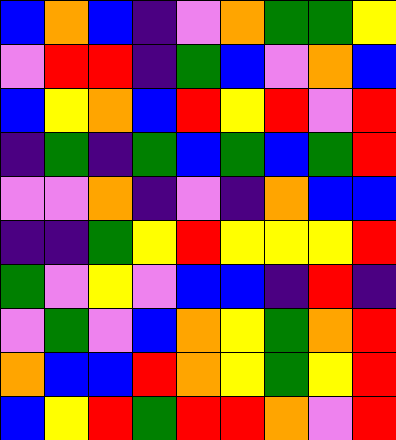[["blue", "orange", "blue", "indigo", "violet", "orange", "green", "green", "yellow"], ["violet", "red", "red", "indigo", "green", "blue", "violet", "orange", "blue"], ["blue", "yellow", "orange", "blue", "red", "yellow", "red", "violet", "red"], ["indigo", "green", "indigo", "green", "blue", "green", "blue", "green", "red"], ["violet", "violet", "orange", "indigo", "violet", "indigo", "orange", "blue", "blue"], ["indigo", "indigo", "green", "yellow", "red", "yellow", "yellow", "yellow", "red"], ["green", "violet", "yellow", "violet", "blue", "blue", "indigo", "red", "indigo"], ["violet", "green", "violet", "blue", "orange", "yellow", "green", "orange", "red"], ["orange", "blue", "blue", "red", "orange", "yellow", "green", "yellow", "red"], ["blue", "yellow", "red", "green", "red", "red", "orange", "violet", "red"]]